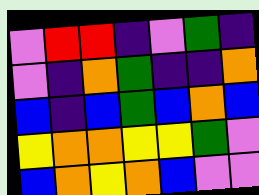[["violet", "red", "red", "indigo", "violet", "green", "indigo"], ["violet", "indigo", "orange", "green", "indigo", "indigo", "orange"], ["blue", "indigo", "blue", "green", "blue", "orange", "blue"], ["yellow", "orange", "orange", "yellow", "yellow", "green", "violet"], ["blue", "orange", "yellow", "orange", "blue", "violet", "violet"]]